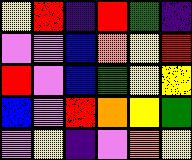[["yellow", "red", "indigo", "red", "green", "indigo"], ["violet", "violet", "blue", "orange", "yellow", "red"], ["red", "violet", "blue", "green", "yellow", "yellow"], ["blue", "violet", "red", "orange", "yellow", "green"], ["violet", "yellow", "indigo", "violet", "orange", "yellow"]]